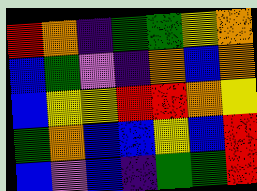[["red", "orange", "indigo", "green", "green", "yellow", "orange"], ["blue", "green", "violet", "indigo", "orange", "blue", "orange"], ["blue", "yellow", "yellow", "red", "red", "orange", "yellow"], ["green", "orange", "blue", "blue", "yellow", "blue", "red"], ["blue", "violet", "blue", "indigo", "green", "green", "red"]]